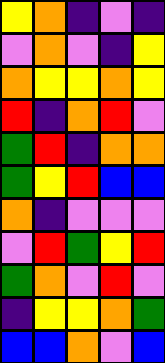[["yellow", "orange", "indigo", "violet", "indigo"], ["violet", "orange", "violet", "indigo", "yellow"], ["orange", "yellow", "yellow", "orange", "yellow"], ["red", "indigo", "orange", "red", "violet"], ["green", "red", "indigo", "orange", "orange"], ["green", "yellow", "red", "blue", "blue"], ["orange", "indigo", "violet", "violet", "violet"], ["violet", "red", "green", "yellow", "red"], ["green", "orange", "violet", "red", "violet"], ["indigo", "yellow", "yellow", "orange", "green"], ["blue", "blue", "orange", "violet", "blue"]]